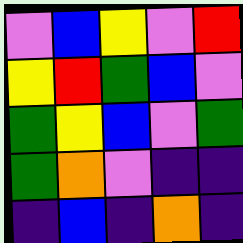[["violet", "blue", "yellow", "violet", "red"], ["yellow", "red", "green", "blue", "violet"], ["green", "yellow", "blue", "violet", "green"], ["green", "orange", "violet", "indigo", "indigo"], ["indigo", "blue", "indigo", "orange", "indigo"]]